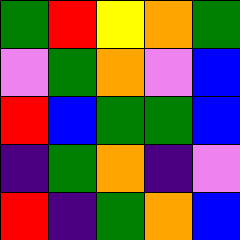[["green", "red", "yellow", "orange", "green"], ["violet", "green", "orange", "violet", "blue"], ["red", "blue", "green", "green", "blue"], ["indigo", "green", "orange", "indigo", "violet"], ["red", "indigo", "green", "orange", "blue"]]